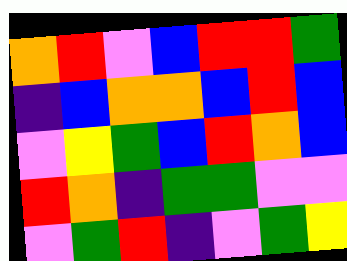[["orange", "red", "violet", "blue", "red", "red", "green"], ["indigo", "blue", "orange", "orange", "blue", "red", "blue"], ["violet", "yellow", "green", "blue", "red", "orange", "blue"], ["red", "orange", "indigo", "green", "green", "violet", "violet"], ["violet", "green", "red", "indigo", "violet", "green", "yellow"]]